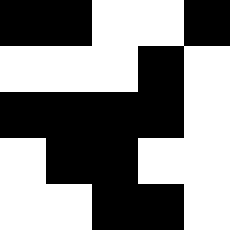[["black", "black", "white", "white", "black"], ["white", "white", "white", "black", "white"], ["black", "black", "black", "black", "white"], ["white", "black", "black", "white", "white"], ["white", "white", "black", "black", "white"]]